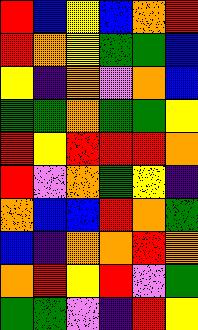[["red", "blue", "yellow", "blue", "orange", "red"], ["red", "orange", "yellow", "green", "green", "blue"], ["yellow", "indigo", "orange", "violet", "orange", "blue"], ["green", "green", "orange", "green", "green", "yellow"], ["red", "yellow", "red", "red", "red", "orange"], ["red", "violet", "orange", "green", "yellow", "indigo"], ["orange", "blue", "blue", "red", "orange", "green"], ["blue", "indigo", "orange", "orange", "red", "orange"], ["orange", "red", "yellow", "red", "violet", "green"], ["green", "green", "violet", "indigo", "red", "yellow"]]